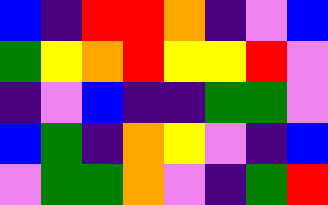[["blue", "indigo", "red", "red", "orange", "indigo", "violet", "blue"], ["green", "yellow", "orange", "red", "yellow", "yellow", "red", "violet"], ["indigo", "violet", "blue", "indigo", "indigo", "green", "green", "violet"], ["blue", "green", "indigo", "orange", "yellow", "violet", "indigo", "blue"], ["violet", "green", "green", "orange", "violet", "indigo", "green", "red"]]